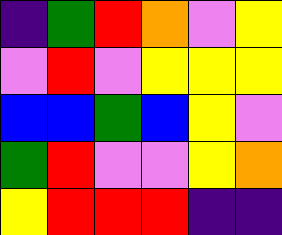[["indigo", "green", "red", "orange", "violet", "yellow"], ["violet", "red", "violet", "yellow", "yellow", "yellow"], ["blue", "blue", "green", "blue", "yellow", "violet"], ["green", "red", "violet", "violet", "yellow", "orange"], ["yellow", "red", "red", "red", "indigo", "indigo"]]